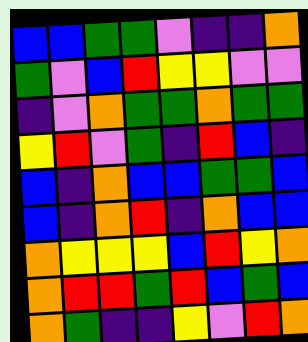[["blue", "blue", "green", "green", "violet", "indigo", "indigo", "orange"], ["green", "violet", "blue", "red", "yellow", "yellow", "violet", "violet"], ["indigo", "violet", "orange", "green", "green", "orange", "green", "green"], ["yellow", "red", "violet", "green", "indigo", "red", "blue", "indigo"], ["blue", "indigo", "orange", "blue", "blue", "green", "green", "blue"], ["blue", "indigo", "orange", "red", "indigo", "orange", "blue", "blue"], ["orange", "yellow", "yellow", "yellow", "blue", "red", "yellow", "orange"], ["orange", "red", "red", "green", "red", "blue", "green", "blue"], ["orange", "green", "indigo", "indigo", "yellow", "violet", "red", "orange"]]